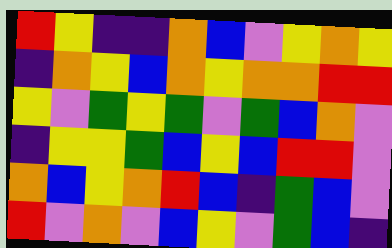[["red", "yellow", "indigo", "indigo", "orange", "blue", "violet", "yellow", "orange", "yellow"], ["indigo", "orange", "yellow", "blue", "orange", "yellow", "orange", "orange", "red", "red"], ["yellow", "violet", "green", "yellow", "green", "violet", "green", "blue", "orange", "violet"], ["indigo", "yellow", "yellow", "green", "blue", "yellow", "blue", "red", "red", "violet"], ["orange", "blue", "yellow", "orange", "red", "blue", "indigo", "green", "blue", "violet"], ["red", "violet", "orange", "violet", "blue", "yellow", "violet", "green", "blue", "indigo"]]